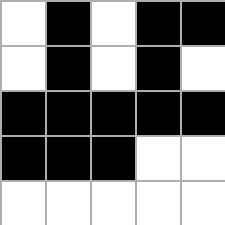[["white", "black", "white", "black", "black"], ["white", "black", "white", "black", "white"], ["black", "black", "black", "black", "black"], ["black", "black", "black", "white", "white"], ["white", "white", "white", "white", "white"]]